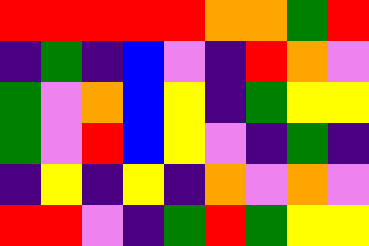[["red", "red", "red", "red", "red", "orange", "orange", "green", "red"], ["indigo", "green", "indigo", "blue", "violet", "indigo", "red", "orange", "violet"], ["green", "violet", "orange", "blue", "yellow", "indigo", "green", "yellow", "yellow"], ["green", "violet", "red", "blue", "yellow", "violet", "indigo", "green", "indigo"], ["indigo", "yellow", "indigo", "yellow", "indigo", "orange", "violet", "orange", "violet"], ["red", "red", "violet", "indigo", "green", "red", "green", "yellow", "yellow"]]